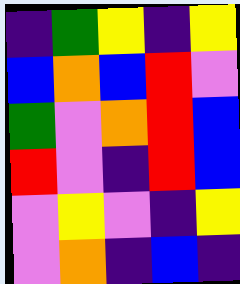[["indigo", "green", "yellow", "indigo", "yellow"], ["blue", "orange", "blue", "red", "violet"], ["green", "violet", "orange", "red", "blue"], ["red", "violet", "indigo", "red", "blue"], ["violet", "yellow", "violet", "indigo", "yellow"], ["violet", "orange", "indigo", "blue", "indigo"]]